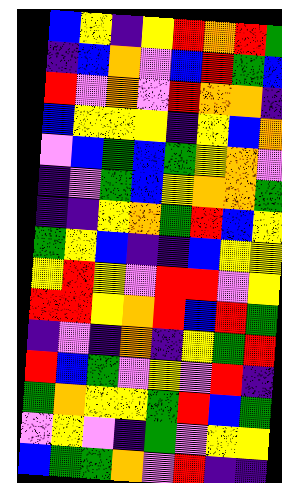[["blue", "yellow", "indigo", "yellow", "red", "orange", "red", "green"], ["indigo", "blue", "orange", "violet", "blue", "red", "green", "blue"], ["red", "violet", "orange", "violet", "red", "orange", "orange", "indigo"], ["blue", "yellow", "yellow", "yellow", "indigo", "yellow", "blue", "orange"], ["violet", "blue", "green", "blue", "green", "yellow", "orange", "violet"], ["indigo", "violet", "green", "blue", "yellow", "orange", "orange", "green"], ["indigo", "indigo", "yellow", "orange", "green", "red", "blue", "yellow"], ["green", "yellow", "blue", "indigo", "indigo", "blue", "yellow", "yellow"], ["yellow", "red", "yellow", "violet", "red", "red", "violet", "yellow"], ["red", "red", "yellow", "orange", "red", "blue", "red", "green"], ["indigo", "violet", "indigo", "orange", "indigo", "yellow", "green", "red"], ["red", "blue", "green", "violet", "yellow", "violet", "red", "indigo"], ["green", "orange", "yellow", "yellow", "green", "red", "blue", "green"], ["violet", "yellow", "violet", "indigo", "green", "violet", "yellow", "yellow"], ["blue", "green", "green", "orange", "violet", "red", "indigo", "indigo"]]